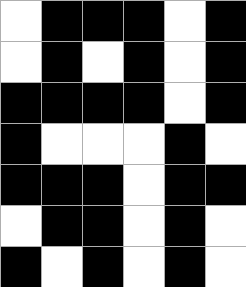[["white", "black", "black", "black", "white", "black"], ["white", "black", "white", "black", "white", "black"], ["black", "black", "black", "black", "white", "black"], ["black", "white", "white", "white", "black", "white"], ["black", "black", "black", "white", "black", "black"], ["white", "black", "black", "white", "black", "white"], ["black", "white", "black", "white", "black", "white"]]